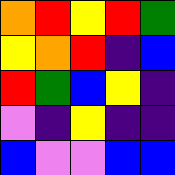[["orange", "red", "yellow", "red", "green"], ["yellow", "orange", "red", "indigo", "blue"], ["red", "green", "blue", "yellow", "indigo"], ["violet", "indigo", "yellow", "indigo", "indigo"], ["blue", "violet", "violet", "blue", "blue"]]